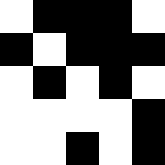[["white", "black", "black", "black", "white"], ["black", "white", "black", "black", "black"], ["white", "black", "white", "black", "white"], ["white", "white", "white", "white", "black"], ["white", "white", "black", "white", "black"]]